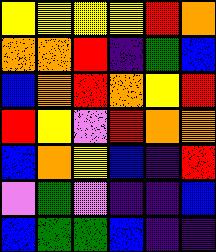[["yellow", "yellow", "yellow", "yellow", "red", "orange"], ["orange", "orange", "red", "indigo", "green", "blue"], ["blue", "orange", "red", "orange", "yellow", "red"], ["red", "yellow", "violet", "red", "orange", "orange"], ["blue", "orange", "yellow", "blue", "indigo", "red"], ["violet", "green", "violet", "indigo", "indigo", "blue"], ["blue", "green", "green", "blue", "indigo", "indigo"]]